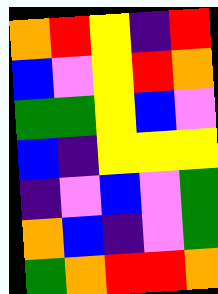[["orange", "red", "yellow", "indigo", "red"], ["blue", "violet", "yellow", "red", "orange"], ["green", "green", "yellow", "blue", "violet"], ["blue", "indigo", "yellow", "yellow", "yellow"], ["indigo", "violet", "blue", "violet", "green"], ["orange", "blue", "indigo", "violet", "green"], ["green", "orange", "red", "red", "orange"]]